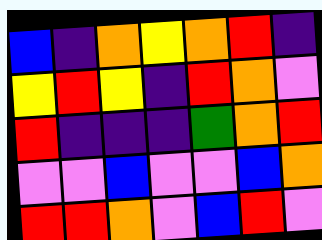[["blue", "indigo", "orange", "yellow", "orange", "red", "indigo"], ["yellow", "red", "yellow", "indigo", "red", "orange", "violet"], ["red", "indigo", "indigo", "indigo", "green", "orange", "red"], ["violet", "violet", "blue", "violet", "violet", "blue", "orange"], ["red", "red", "orange", "violet", "blue", "red", "violet"]]